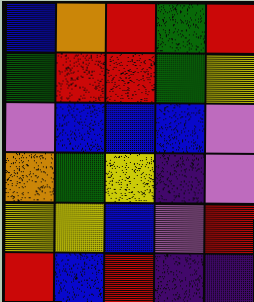[["blue", "orange", "red", "green", "red"], ["green", "red", "red", "green", "yellow"], ["violet", "blue", "blue", "blue", "violet"], ["orange", "green", "yellow", "indigo", "violet"], ["yellow", "yellow", "blue", "violet", "red"], ["red", "blue", "red", "indigo", "indigo"]]